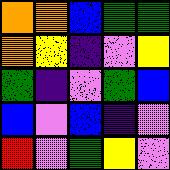[["orange", "orange", "blue", "green", "green"], ["orange", "yellow", "indigo", "violet", "yellow"], ["green", "indigo", "violet", "green", "blue"], ["blue", "violet", "blue", "indigo", "violet"], ["red", "violet", "green", "yellow", "violet"]]